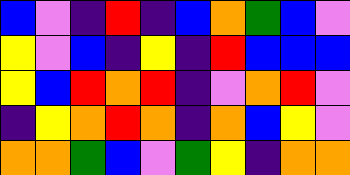[["blue", "violet", "indigo", "red", "indigo", "blue", "orange", "green", "blue", "violet"], ["yellow", "violet", "blue", "indigo", "yellow", "indigo", "red", "blue", "blue", "blue"], ["yellow", "blue", "red", "orange", "red", "indigo", "violet", "orange", "red", "violet"], ["indigo", "yellow", "orange", "red", "orange", "indigo", "orange", "blue", "yellow", "violet"], ["orange", "orange", "green", "blue", "violet", "green", "yellow", "indigo", "orange", "orange"]]